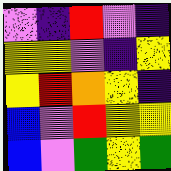[["violet", "indigo", "red", "violet", "indigo"], ["yellow", "yellow", "violet", "indigo", "yellow"], ["yellow", "red", "orange", "yellow", "indigo"], ["blue", "violet", "red", "yellow", "yellow"], ["blue", "violet", "green", "yellow", "green"]]